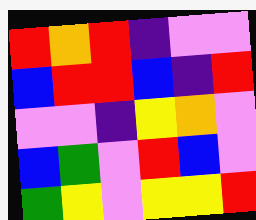[["red", "orange", "red", "indigo", "violet", "violet"], ["blue", "red", "red", "blue", "indigo", "red"], ["violet", "violet", "indigo", "yellow", "orange", "violet"], ["blue", "green", "violet", "red", "blue", "violet"], ["green", "yellow", "violet", "yellow", "yellow", "red"]]